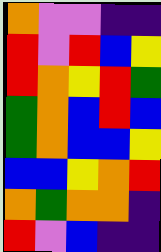[["orange", "violet", "violet", "indigo", "indigo"], ["red", "violet", "red", "blue", "yellow"], ["red", "orange", "yellow", "red", "green"], ["green", "orange", "blue", "red", "blue"], ["green", "orange", "blue", "blue", "yellow"], ["blue", "blue", "yellow", "orange", "red"], ["orange", "green", "orange", "orange", "indigo"], ["red", "violet", "blue", "indigo", "indigo"]]